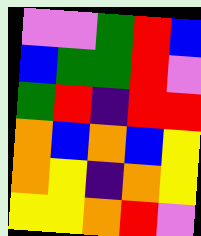[["violet", "violet", "green", "red", "blue"], ["blue", "green", "green", "red", "violet"], ["green", "red", "indigo", "red", "red"], ["orange", "blue", "orange", "blue", "yellow"], ["orange", "yellow", "indigo", "orange", "yellow"], ["yellow", "yellow", "orange", "red", "violet"]]